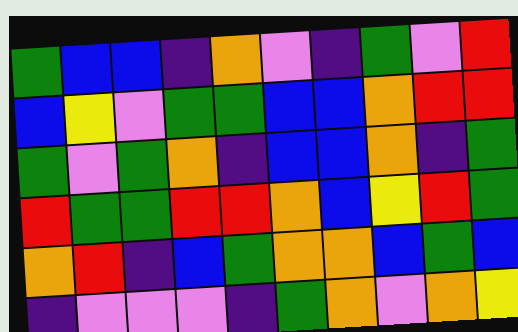[["green", "blue", "blue", "indigo", "orange", "violet", "indigo", "green", "violet", "red"], ["blue", "yellow", "violet", "green", "green", "blue", "blue", "orange", "red", "red"], ["green", "violet", "green", "orange", "indigo", "blue", "blue", "orange", "indigo", "green"], ["red", "green", "green", "red", "red", "orange", "blue", "yellow", "red", "green"], ["orange", "red", "indigo", "blue", "green", "orange", "orange", "blue", "green", "blue"], ["indigo", "violet", "violet", "violet", "indigo", "green", "orange", "violet", "orange", "yellow"]]